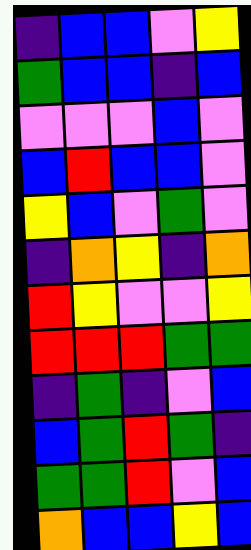[["indigo", "blue", "blue", "violet", "yellow"], ["green", "blue", "blue", "indigo", "blue"], ["violet", "violet", "violet", "blue", "violet"], ["blue", "red", "blue", "blue", "violet"], ["yellow", "blue", "violet", "green", "violet"], ["indigo", "orange", "yellow", "indigo", "orange"], ["red", "yellow", "violet", "violet", "yellow"], ["red", "red", "red", "green", "green"], ["indigo", "green", "indigo", "violet", "blue"], ["blue", "green", "red", "green", "indigo"], ["green", "green", "red", "violet", "blue"], ["orange", "blue", "blue", "yellow", "blue"]]